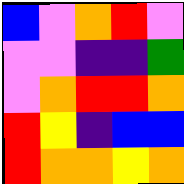[["blue", "violet", "orange", "red", "violet"], ["violet", "violet", "indigo", "indigo", "green"], ["violet", "orange", "red", "red", "orange"], ["red", "yellow", "indigo", "blue", "blue"], ["red", "orange", "orange", "yellow", "orange"]]